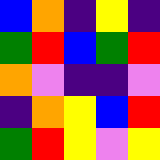[["blue", "orange", "indigo", "yellow", "indigo"], ["green", "red", "blue", "green", "red"], ["orange", "violet", "indigo", "indigo", "violet"], ["indigo", "orange", "yellow", "blue", "red"], ["green", "red", "yellow", "violet", "yellow"]]